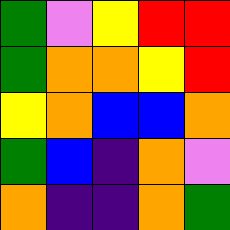[["green", "violet", "yellow", "red", "red"], ["green", "orange", "orange", "yellow", "red"], ["yellow", "orange", "blue", "blue", "orange"], ["green", "blue", "indigo", "orange", "violet"], ["orange", "indigo", "indigo", "orange", "green"]]